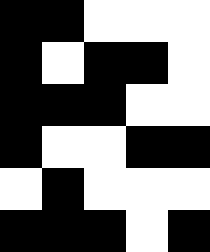[["black", "black", "white", "white", "white"], ["black", "white", "black", "black", "white"], ["black", "black", "black", "white", "white"], ["black", "white", "white", "black", "black"], ["white", "black", "white", "white", "white"], ["black", "black", "black", "white", "black"]]